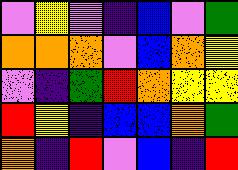[["violet", "yellow", "violet", "indigo", "blue", "violet", "green"], ["orange", "orange", "orange", "violet", "blue", "orange", "yellow"], ["violet", "indigo", "green", "red", "orange", "yellow", "yellow"], ["red", "yellow", "indigo", "blue", "blue", "orange", "green"], ["orange", "indigo", "red", "violet", "blue", "indigo", "red"]]